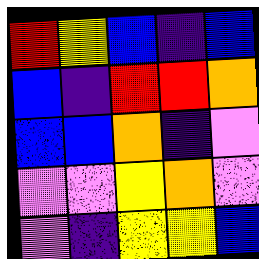[["red", "yellow", "blue", "indigo", "blue"], ["blue", "indigo", "red", "red", "orange"], ["blue", "blue", "orange", "indigo", "violet"], ["violet", "violet", "yellow", "orange", "violet"], ["violet", "indigo", "yellow", "yellow", "blue"]]